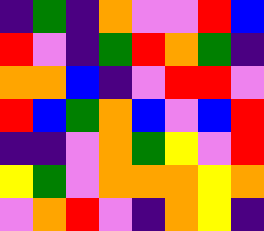[["indigo", "green", "indigo", "orange", "violet", "violet", "red", "blue"], ["red", "violet", "indigo", "green", "red", "orange", "green", "indigo"], ["orange", "orange", "blue", "indigo", "violet", "red", "red", "violet"], ["red", "blue", "green", "orange", "blue", "violet", "blue", "red"], ["indigo", "indigo", "violet", "orange", "green", "yellow", "violet", "red"], ["yellow", "green", "violet", "orange", "orange", "orange", "yellow", "orange"], ["violet", "orange", "red", "violet", "indigo", "orange", "yellow", "indigo"]]